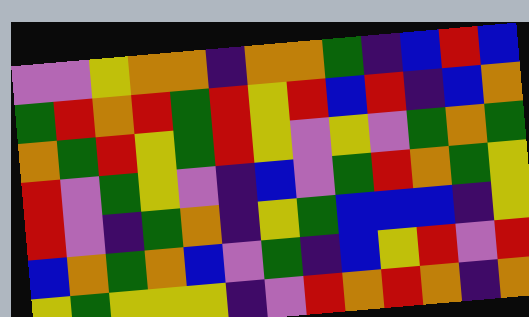[["violet", "violet", "yellow", "orange", "orange", "indigo", "orange", "orange", "green", "indigo", "blue", "red", "blue"], ["green", "red", "orange", "red", "green", "red", "yellow", "red", "blue", "red", "indigo", "blue", "orange"], ["orange", "green", "red", "yellow", "green", "red", "yellow", "violet", "yellow", "violet", "green", "orange", "green"], ["red", "violet", "green", "yellow", "violet", "indigo", "blue", "violet", "green", "red", "orange", "green", "yellow"], ["red", "violet", "indigo", "green", "orange", "indigo", "yellow", "green", "blue", "blue", "blue", "indigo", "yellow"], ["blue", "orange", "green", "orange", "blue", "violet", "green", "indigo", "blue", "yellow", "red", "violet", "red"], ["yellow", "green", "yellow", "yellow", "yellow", "indigo", "violet", "red", "orange", "red", "orange", "indigo", "orange"]]